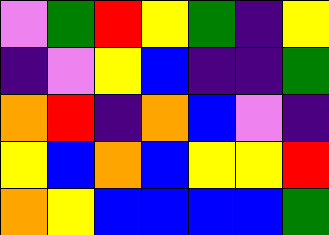[["violet", "green", "red", "yellow", "green", "indigo", "yellow"], ["indigo", "violet", "yellow", "blue", "indigo", "indigo", "green"], ["orange", "red", "indigo", "orange", "blue", "violet", "indigo"], ["yellow", "blue", "orange", "blue", "yellow", "yellow", "red"], ["orange", "yellow", "blue", "blue", "blue", "blue", "green"]]